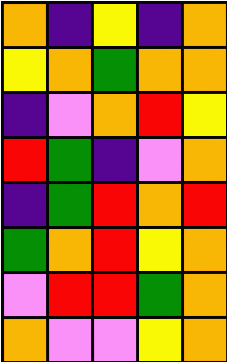[["orange", "indigo", "yellow", "indigo", "orange"], ["yellow", "orange", "green", "orange", "orange"], ["indigo", "violet", "orange", "red", "yellow"], ["red", "green", "indigo", "violet", "orange"], ["indigo", "green", "red", "orange", "red"], ["green", "orange", "red", "yellow", "orange"], ["violet", "red", "red", "green", "orange"], ["orange", "violet", "violet", "yellow", "orange"]]